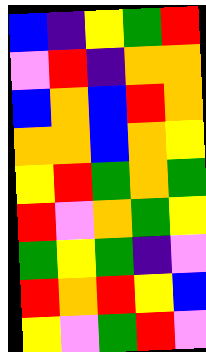[["blue", "indigo", "yellow", "green", "red"], ["violet", "red", "indigo", "orange", "orange"], ["blue", "orange", "blue", "red", "orange"], ["orange", "orange", "blue", "orange", "yellow"], ["yellow", "red", "green", "orange", "green"], ["red", "violet", "orange", "green", "yellow"], ["green", "yellow", "green", "indigo", "violet"], ["red", "orange", "red", "yellow", "blue"], ["yellow", "violet", "green", "red", "violet"]]